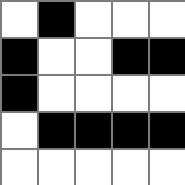[["white", "black", "white", "white", "white"], ["black", "white", "white", "black", "black"], ["black", "white", "white", "white", "white"], ["white", "black", "black", "black", "black"], ["white", "white", "white", "white", "white"]]